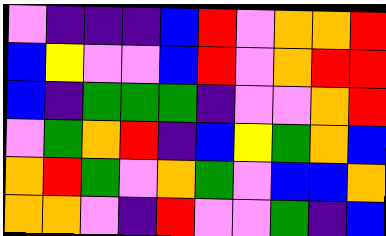[["violet", "indigo", "indigo", "indigo", "blue", "red", "violet", "orange", "orange", "red"], ["blue", "yellow", "violet", "violet", "blue", "red", "violet", "orange", "red", "red"], ["blue", "indigo", "green", "green", "green", "indigo", "violet", "violet", "orange", "red"], ["violet", "green", "orange", "red", "indigo", "blue", "yellow", "green", "orange", "blue"], ["orange", "red", "green", "violet", "orange", "green", "violet", "blue", "blue", "orange"], ["orange", "orange", "violet", "indigo", "red", "violet", "violet", "green", "indigo", "blue"]]